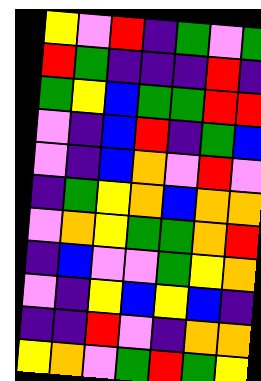[["yellow", "violet", "red", "indigo", "green", "violet", "green"], ["red", "green", "indigo", "indigo", "indigo", "red", "indigo"], ["green", "yellow", "blue", "green", "green", "red", "red"], ["violet", "indigo", "blue", "red", "indigo", "green", "blue"], ["violet", "indigo", "blue", "orange", "violet", "red", "violet"], ["indigo", "green", "yellow", "orange", "blue", "orange", "orange"], ["violet", "orange", "yellow", "green", "green", "orange", "red"], ["indigo", "blue", "violet", "violet", "green", "yellow", "orange"], ["violet", "indigo", "yellow", "blue", "yellow", "blue", "indigo"], ["indigo", "indigo", "red", "violet", "indigo", "orange", "orange"], ["yellow", "orange", "violet", "green", "red", "green", "yellow"]]